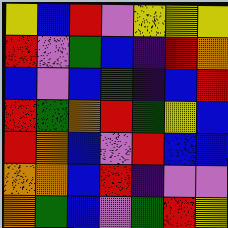[["yellow", "blue", "red", "violet", "yellow", "yellow", "yellow"], ["red", "violet", "green", "blue", "indigo", "red", "orange"], ["blue", "violet", "blue", "green", "indigo", "blue", "red"], ["red", "green", "orange", "red", "green", "yellow", "blue"], ["red", "orange", "blue", "violet", "red", "blue", "blue"], ["orange", "orange", "blue", "red", "indigo", "violet", "violet"], ["orange", "green", "blue", "violet", "green", "red", "yellow"]]